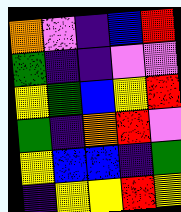[["orange", "violet", "indigo", "blue", "red"], ["green", "indigo", "indigo", "violet", "violet"], ["yellow", "green", "blue", "yellow", "red"], ["green", "indigo", "orange", "red", "violet"], ["yellow", "blue", "blue", "indigo", "green"], ["indigo", "yellow", "yellow", "red", "yellow"]]